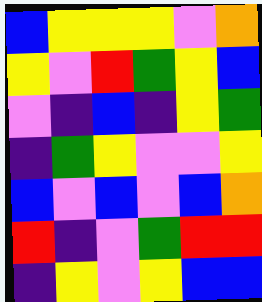[["blue", "yellow", "yellow", "yellow", "violet", "orange"], ["yellow", "violet", "red", "green", "yellow", "blue"], ["violet", "indigo", "blue", "indigo", "yellow", "green"], ["indigo", "green", "yellow", "violet", "violet", "yellow"], ["blue", "violet", "blue", "violet", "blue", "orange"], ["red", "indigo", "violet", "green", "red", "red"], ["indigo", "yellow", "violet", "yellow", "blue", "blue"]]